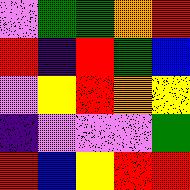[["violet", "green", "green", "orange", "red"], ["red", "indigo", "red", "green", "blue"], ["violet", "yellow", "red", "orange", "yellow"], ["indigo", "violet", "violet", "violet", "green"], ["red", "blue", "yellow", "red", "red"]]